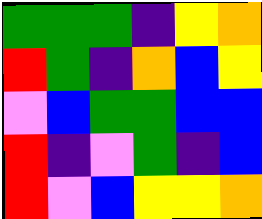[["green", "green", "green", "indigo", "yellow", "orange"], ["red", "green", "indigo", "orange", "blue", "yellow"], ["violet", "blue", "green", "green", "blue", "blue"], ["red", "indigo", "violet", "green", "indigo", "blue"], ["red", "violet", "blue", "yellow", "yellow", "orange"]]